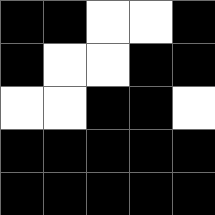[["black", "black", "white", "white", "black"], ["black", "white", "white", "black", "black"], ["white", "white", "black", "black", "white"], ["black", "black", "black", "black", "black"], ["black", "black", "black", "black", "black"]]